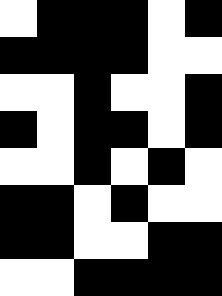[["white", "black", "black", "black", "white", "black"], ["black", "black", "black", "black", "white", "white"], ["white", "white", "black", "white", "white", "black"], ["black", "white", "black", "black", "white", "black"], ["white", "white", "black", "white", "black", "white"], ["black", "black", "white", "black", "white", "white"], ["black", "black", "white", "white", "black", "black"], ["white", "white", "black", "black", "black", "black"]]